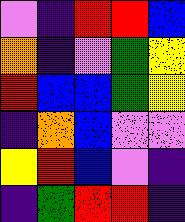[["violet", "indigo", "red", "red", "blue"], ["orange", "indigo", "violet", "green", "yellow"], ["red", "blue", "blue", "green", "yellow"], ["indigo", "orange", "blue", "violet", "violet"], ["yellow", "red", "blue", "violet", "indigo"], ["indigo", "green", "red", "red", "indigo"]]